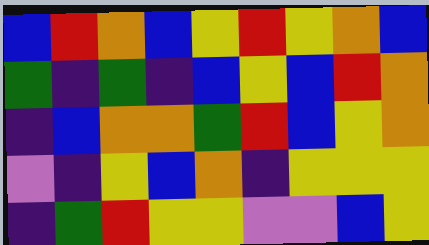[["blue", "red", "orange", "blue", "yellow", "red", "yellow", "orange", "blue"], ["green", "indigo", "green", "indigo", "blue", "yellow", "blue", "red", "orange"], ["indigo", "blue", "orange", "orange", "green", "red", "blue", "yellow", "orange"], ["violet", "indigo", "yellow", "blue", "orange", "indigo", "yellow", "yellow", "yellow"], ["indigo", "green", "red", "yellow", "yellow", "violet", "violet", "blue", "yellow"]]